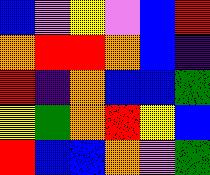[["blue", "violet", "yellow", "violet", "blue", "red"], ["orange", "red", "red", "orange", "blue", "indigo"], ["red", "indigo", "orange", "blue", "blue", "green"], ["yellow", "green", "orange", "red", "yellow", "blue"], ["red", "blue", "blue", "orange", "violet", "green"]]